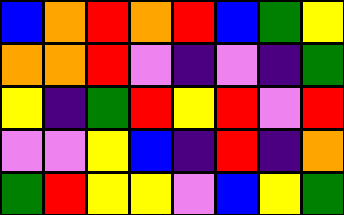[["blue", "orange", "red", "orange", "red", "blue", "green", "yellow"], ["orange", "orange", "red", "violet", "indigo", "violet", "indigo", "green"], ["yellow", "indigo", "green", "red", "yellow", "red", "violet", "red"], ["violet", "violet", "yellow", "blue", "indigo", "red", "indigo", "orange"], ["green", "red", "yellow", "yellow", "violet", "blue", "yellow", "green"]]